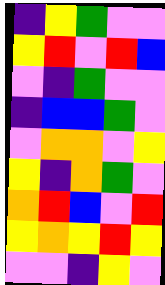[["indigo", "yellow", "green", "violet", "violet"], ["yellow", "red", "violet", "red", "blue"], ["violet", "indigo", "green", "violet", "violet"], ["indigo", "blue", "blue", "green", "violet"], ["violet", "orange", "orange", "violet", "yellow"], ["yellow", "indigo", "orange", "green", "violet"], ["orange", "red", "blue", "violet", "red"], ["yellow", "orange", "yellow", "red", "yellow"], ["violet", "violet", "indigo", "yellow", "violet"]]